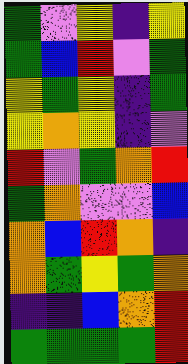[["green", "violet", "yellow", "indigo", "yellow"], ["green", "blue", "red", "violet", "green"], ["yellow", "green", "yellow", "indigo", "green"], ["yellow", "orange", "yellow", "indigo", "violet"], ["red", "violet", "green", "orange", "red"], ["green", "orange", "violet", "violet", "blue"], ["orange", "blue", "red", "orange", "indigo"], ["orange", "green", "yellow", "green", "orange"], ["indigo", "indigo", "blue", "orange", "red"], ["green", "green", "green", "green", "red"]]